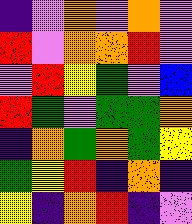[["indigo", "violet", "orange", "violet", "orange", "violet"], ["red", "violet", "orange", "orange", "red", "violet"], ["violet", "red", "yellow", "green", "violet", "blue"], ["red", "green", "violet", "green", "green", "orange"], ["indigo", "orange", "green", "orange", "green", "yellow"], ["green", "yellow", "red", "indigo", "orange", "indigo"], ["yellow", "indigo", "orange", "red", "indigo", "violet"]]